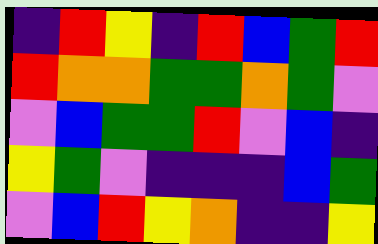[["indigo", "red", "yellow", "indigo", "red", "blue", "green", "red"], ["red", "orange", "orange", "green", "green", "orange", "green", "violet"], ["violet", "blue", "green", "green", "red", "violet", "blue", "indigo"], ["yellow", "green", "violet", "indigo", "indigo", "indigo", "blue", "green"], ["violet", "blue", "red", "yellow", "orange", "indigo", "indigo", "yellow"]]